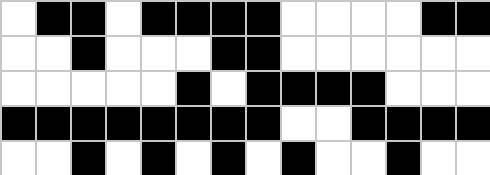[["white", "black", "black", "white", "black", "black", "black", "black", "white", "white", "white", "white", "black", "black"], ["white", "white", "black", "white", "white", "white", "black", "black", "white", "white", "white", "white", "white", "white"], ["white", "white", "white", "white", "white", "black", "white", "black", "black", "black", "black", "white", "white", "white"], ["black", "black", "black", "black", "black", "black", "black", "black", "white", "white", "black", "black", "black", "black"], ["white", "white", "black", "white", "black", "white", "black", "white", "black", "white", "white", "black", "white", "white"]]